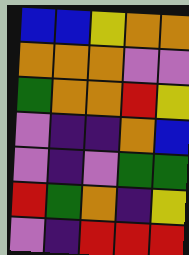[["blue", "blue", "yellow", "orange", "orange"], ["orange", "orange", "orange", "violet", "violet"], ["green", "orange", "orange", "red", "yellow"], ["violet", "indigo", "indigo", "orange", "blue"], ["violet", "indigo", "violet", "green", "green"], ["red", "green", "orange", "indigo", "yellow"], ["violet", "indigo", "red", "red", "red"]]